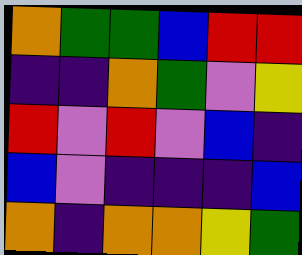[["orange", "green", "green", "blue", "red", "red"], ["indigo", "indigo", "orange", "green", "violet", "yellow"], ["red", "violet", "red", "violet", "blue", "indigo"], ["blue", "violet", "indigo", "indigo", "indigo", "blue"], ["orange", "indigo", "orange", "orange", "yellow", "green"]]